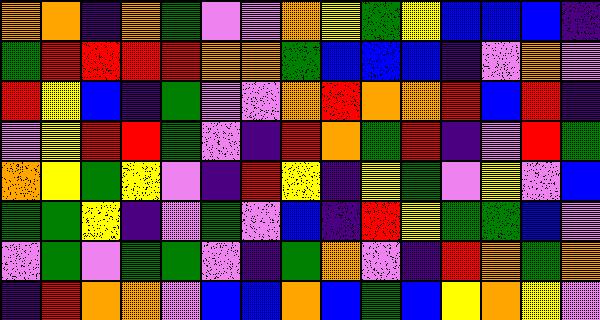[["orange", "orange", "indigo", "orange", "green", "violet", "violet", "orange", "yellow", "green", "yellow", "blue", "blue", "blue", "indigo"], ["green", "red", "red", "red", "red", "orange", "orange", "green", "blue", "blue", "blue", "indigo", "violet", "orange", "violet"], ["red", "yellow", "blue", "indigo", "green", "violet", "violet", "orange", "red", "orange", "orange", "red", "blue", "red", "indigo"], ["violet", "yellow", "red", "red", "green", "violet", "indigo", "red", "orange", "green", "red", "indigo", "violet", "red", "green"], ["orange", "yellow", "green", "yellow", "violet", "indigo", "red", "yellow", "indigo", "yellow", "green", "violet", "yellow", "violet", "blue"], ["green", "green", "yellow", "indigo", "violet", "green", "violet", "blue", "indigo", "red", "yellow", "green", "green", "blue", "violet"], ["violet", "green", "violet", "green", "green", "violet", "indigo", "green", "orange", "violet", "indigo", "red", "orange", "green", "orange"], ["indigo", "red", "orange", "orange", "violet", "blue", "blue", "orange", "blue", "green", "blue", "yellow", "orange", "yellow", "violet"]]